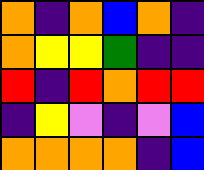[["orange", "indigo", "orange", "blue", "orange", "indigo"], ["orange", "yellow", "yellow", "green", "indigo", "indigo"], ["red", "indigo", "red", "orange", "red", "red"], ["indigo", "yellow", "violet", "indigo", "violet", "blue"], ["orange", "orange", "orange", "orange", "indigo", "blue"]]